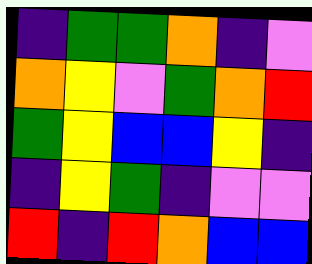[["indigo", "green", "green", "orange", "indigo", "violet"], ["orange", "yellow", "violet", "green", "orange", "red"], ["green", "yellow", "blue", "blue", "yellow", "indigo"], ["indigo", "yellow", "green", "indigo", "violet", "violet"], ["red", "indigo", "red", "orange", "blue", "blue"]]